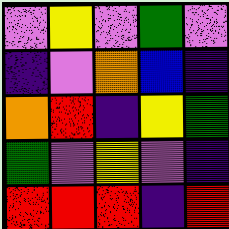[["violet", "yellow", "violet", "green", "violet"], ["indigo", "violet", "orange", "blue", "indigo"], ["orange", "red", "indigo", "yellow", "green"], ["green", "violet", "yellow", "violet", "indigo"], ["red", "red", "red", "indigo", "red"]]